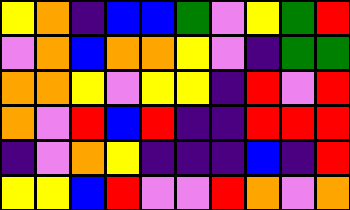[["yellow", "orange", "indigo", "blue", "blue", "green", "violet", "yellow", "green", "red"], ["violet", "orange", "blue", "orange", "orange", "yellow", "violet", "indigo", "green", "green"], ["orange", "orange", "yellow", "violet", "yellow", "yellow", "indigo", "red", "violet", "red"], ["orange", "violet", "red", "blue", "red", "indigo", "indigo", "red", "red", "red"], ["indigo", "violet", "orange", "yellow", "indigo", "indigo", "indigo", "blue", "indigo", "red"], ["yellow", "yellow", "blue", "red", "violet", "violet", "red", "orange", "violet", "orange"]]